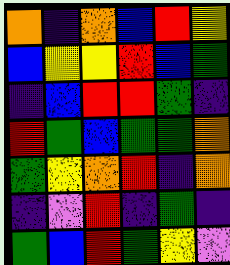[["orange", "indigo", "orange", "blue", "red", "yellow"], ["blue", "yellow", "yellow", "red", "blue", "green"], ["indigo", "blue", "red", "red", "green", "indigo"], ["red", "green", "blue", "green", "green", "orange"], ["green", "yellow", "orange", "red", "indigo", "orange"], ["indigo", "violet", "red", "indigo", "green", "indigo"], ["green", "blue", "red", "green", "yellow", "violet"]]